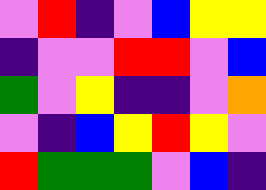[["violet", "red", "indigo", "violet", "blue", "yellow", "yellow"], ["indigo", "violet", "violet", "red", "red", "violet", "blue"], ["green", "violet", "yellow", "indigo", "indigo", "violet", "orange"], ["violet", "indigo", "blue", "yellow", "red", "yellow", "violet"], ["red", "green", "green", "green", "violet", "blue", "indigo"]]